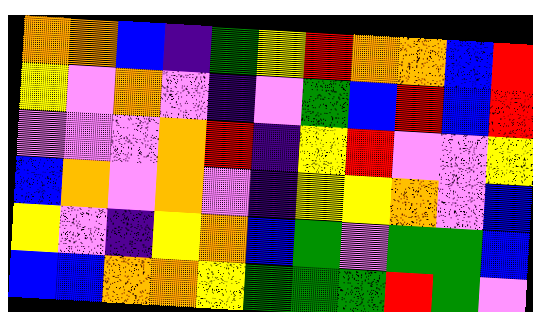[["orange", "orange", "blue", "indigo", "green", "yellow", "red", "orange", "orange", "blue", "red"], ["yellow", "violet", "orange", "violet", "indigo", "violet", "green", "blue", "red", "blue", "red"], ["violet", "violet", "violet", "orange", "red", "indigo", "yellow", "red", "violet", "violet", "yellow"], ["blue", "orange", "violet", "orange", "violet", "indigo", "yellow", "yellow", "orange", "violet", "blue"], ["yellow", "violet", "indigo", "yellow", "orange", "blue", "green", "violet", "green", "green", "blue"], ["blue", "blue", "orange", "orange", "yellow", "green", "green", "green", "red", "green", "violet"]]